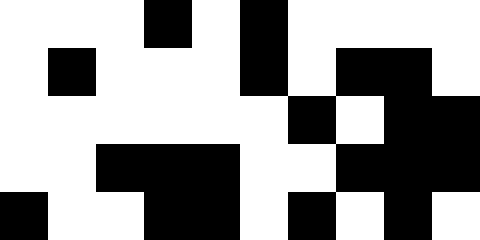[["white", "white", "white", "black", "white", "black", "white", "white", "white", "white"], ["white", "black", "white", "white", "white", "black", "white", "black", "black", "white"], ["white", "white", "white", "white", "white", "white", "black", "white", "black", "black"], ["white", "white", "black", "black", "black", "white", "white", "black", "black", "black"], ["black", "white", "white", "black", "black", "white", "black", "white", "black", "white"]]